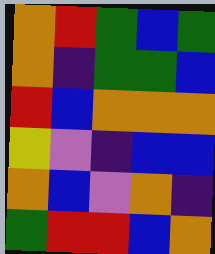[["orange", "red", "green", "blue", "green"], ["orange", "indigo", "green", "green", "blue"], ["red", "blue", "orange", "orange", "orange"], ["yellow", "violet", "indigo", "blue", "blue"], ["orange", "blue", "violet", "orange", "indigo"], ["green", "red", "red", "blue", "orange"]]